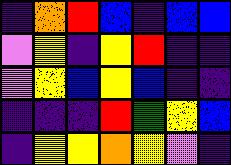[["indigo", "orange", "red", "blue", "indigo", "blue", "blue"], ["violet", "yellow", "indigo", "yellow", "red", "indigo", "indigo"], ["violet", "yellow", "blue", "yellow", "blue", "indigo", "indigo"], ["indigo", "indigo", "indigo", "red", "green", "yellow", "blue"], ["indigo", "yellow", "yellow", "orange", "yellow", "violet", "indigo"]]